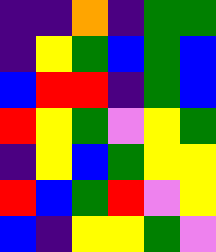[["indigo", "indigo", "orange", "indigo", "green", "green"], ["indigo", "yellow", "green", "blue", "green", "blue"], ["blue", "red", "red", "indigo", "green", "blue"], ["red", "yellow", "green", "violet", "yellow", "green"], ["indigo", "yellow", "blue", "green", "yellow", "yellow"], ["red", "blue", "green", "red", "violet", "yellow"], ["blue", "indigo", "yellow", "yellow", "green", "violet"]]